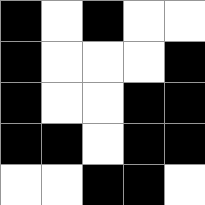[["black", "white", "black", "white", "white"], ["black", "white", "white", "white", "black"], ["black", "white", "white", "black", "black"], ["black", "black", "white", "black", "black"], ["white", "white", "black", "black", "white"]]